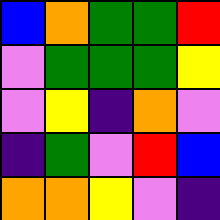[["blue", "orange", "green", "green", "red"], ["violet", "green", "green", "green", "yellow"], ["violet", "yellow", "indigo", "orange", "violet"], ["indigo", "green", "violet", "red", "blue"], ["orange", "orange", "yellow", "violet", "indigo"]]